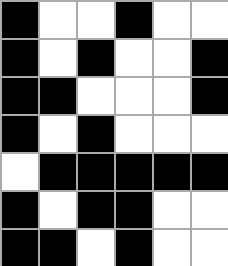[["black", "white", "white", "black", "white", "white"], ["black", "white", "black", "white", "white", "black"], ["black", "black", "white", "white", "white", "black"], ["black", "white", "black", "white", "white", "white"], ["white", "black", "black", "black", "black", "black"], ["black", "white", "black", "black", "white", "white"], ["black", "black", "white", "black", "white", "white"]]